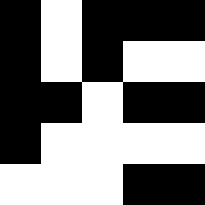[["black", "white", "black", "black", "black"], ["black", "white", "black", "white", "white"], ["black", "black", "white", "black", "black"], ["black", "white", "white", "white", "white"], ["white", "white", "white", "black", "black"]]